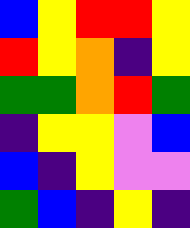[["blue", "yellow", "red", "red", "yellow"], ["red", "yellow", "orange", "indigo", "yellow"], ["green", "green", "orange", "red", "green"], ["indigo", "yellow", "yellow", "violet", "blue"], ["blue", "indigo", "yellow", "violet", "violet"], ["green", "blue", "indigo", "yellow", "indigo"]]